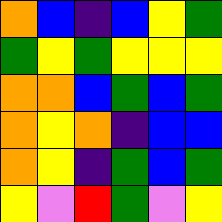[["orange", "blue", "indigo", "blue", "yellow", "green"], ["green", "yellow", "green", "yellow", "yellow", "yellow"], ["orange", "orange", "blue", "green", "blue", "green"], ["orange", "yellow", "orange", "indigo", "blue", "blue"], ["orange", "yellow", "indigo", "green", "blue", "green"], ["yellow", "violet", "red", "green", "violet", "yellow"]]